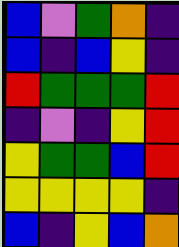[["blue", "violet", "green", "orange", "indigo"], ["blue", "indigo", "blue", "yellow", "indigo"], ["red", "green", "green", "green", "red"], ["indigo", "violet", "indigo", "yellow", "red"], ["yellow", "green", "green", "blue", "red"], ["yellow", "yellow", "yellow", "yellow", "indigo"], ["blue", "indigo", "yellow", "blue", "orange"]]